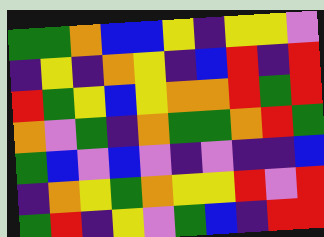[["green", "green", "orange", "blue", "blue", "yellow", "indigo", "yellow", "yellow", "violet"], ["indigo", "yellow", "indigo", "orange", "yellow", "indigo", "blue", "red", "indigo", "red"], ["red", "green", "yellow", "blue", "yellow", "orange", "orange", "red", "green", "red"], ["orange", "violet", "green", "indigo", "orange", "green", "green", "orange", "red", "green"], ["green", "blue", "violet", "blue", "violet", "indigo", "violet", "indigo", "indigo", "blue"], ["indigo", "orange", "yellow", "green", "orange", "yellow", "yellow", "red", "violet", "red"], ["green", "red", "indigo", "yellow", "violet", "green", "blue", "indigo", "red", "red"]]